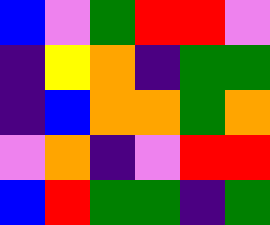[["blue", "violet", "green", "red", "red", "violet"], ["indigo", "yellow", "orange", "indigo", "green", "green"], ["indigo", "blue", "orange", "orange", "green", "orange"], ["violet", "orange", "indigo", "violet", "red", "red"], ["blue", "red", "green", "green", "indigo", "green"]]